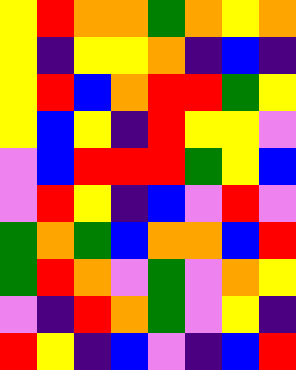[["yellow", "red", "orange", "orange", "green", "orange", "yellow", "orange"], ["yellow", "indigo", "yellow", "yellow", "orange", "indigo", "blue", "indigo"], ["yellow", "red", "blue", "orange", "red", "red", "green", "yellow"], ["yellow", "blue", "yellow", "indigo", "red", "yellow", "yellow", "violet"], ["violet", "blue", "red", "red", "red", "green", "yellow", "blue"], ["violet", "red", "yellow", "indigo", "blue", "violet", "red", "violet"], ["green", "orange", "green", "blue", "orange", "orange", "blue", "red"], ["green", "red", "orange", "violet", "green", "violet", "orange", "yellow"], ["violet", "indigo", "red", "orange", "green", "violet", "yellow", "indigo"], ["red", "yellow", "indigo", "blue", "violet", "indigo", "blue", "red"]]